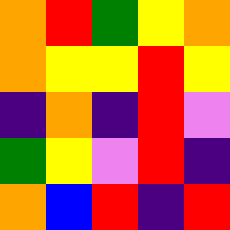[["orange", "red", "green", "yellow", "orange"], ["orange", "yellow", "yellow", "red", "yellow"], ["indigo", "orange", "indigo", "red", "violet"], ["green", "yellow", "violet", "red", "indigo"], ["orange", "blue", "red", "indigo", "red"]]